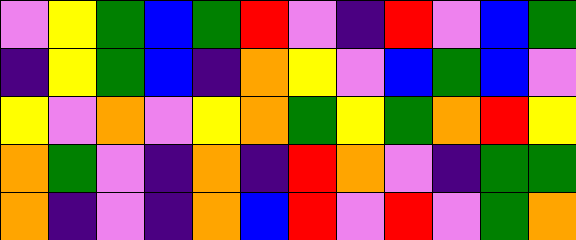[["violet", "yellow", "green", "blue", "green", "red", "violet", "indigo", "red", "violet", "blue", "green"], ["indigo", "yellow", "green", "blue", "indigo", "orange", "yellow", "violet", "blue", "green", "blue", "violet"], ["yellow", "violet", "orange", "violet", "yellow", "orange", "green", "yellow", "green", "orange", "red", "yellow"], ["orange", "green", "violet", "indigo", "orange", "indigo", "red", "orange", "violet", "indigo", "green", "green"], ["orange", "indigo", "violet", "indigo", "orange", "blue", "red", "violet", "red", "violet", "green", "orange"]]